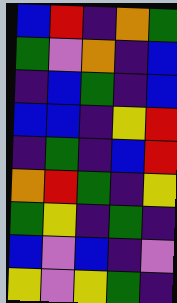[["blue", "red", "indigo", "orange", "green"], ["green", "violet", "orange", "indigo", "blue"], ["indigo", "blue", "green", "indigo", "blue"], ["blue", "blue", "indigo", "yellow", "red"], ["indigo", "green", "indigo", "blue", "red"], ["orange", "red", "green", "indigo", "yellow"], ["green", "yellow", "indigo", "green", "indigo"], ["blue", "violet", "blue", "indigo", "violet"], ["yellow", "violet", "yellow", "green", "indigo"]]